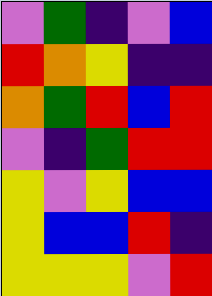[["violet", "green", "indigo", "violet", "blue"], ["red", "orange", "yellow", "indigo", "indigo"], ["orange", "green", "red", "blue", "red"], ["violet", "indigo", "green", "red", "red"], ["yellow", "violet", "yellow", "blue", "blue"], ["yellow", "blue", "blue", "red", "indigo"], ["yellow", "yellow", "yellow", "violet", "red"]]